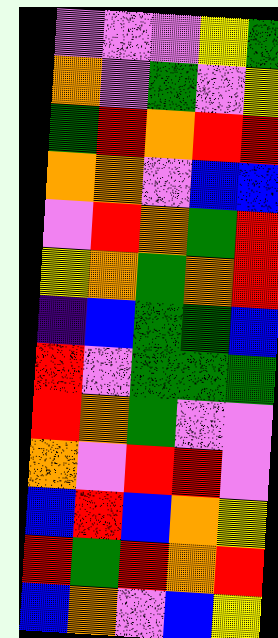[["violet", "violet", "violet", "yellow", "green"], ["orange", "violet", "green", "violet", "yellow"], ["green", "red", "orange", "red", "red"], ["orange", "orange", "violet", "blue", "blue"], ["violet", "red", "orange", "green", "red"], ["yellow", "orange", "green", "orange", "red"], ["indigo", "blue", "green", "green", "blue"], ["red", "violet", "green", "green", "green"], ["red", "orange", "green", "violet", "violet"], ["orange", "violet", "red", "red", "violet"], ["blue", "red", "blue", "orange", "yellow"], ["red", "green", "red", "orange", "red"], ["blue", "orange", "violet", "blue", "yellow"]]